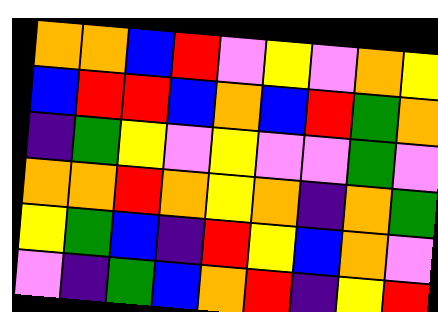[["orange", "orange", "blue", "red", "violet", "yellow", "violet", "orange", "yellow"], ["blue", "red", "red", "blue", "orange", "blue", "red", "green", "orange"], ["indigo", "green", "yellow", "violet", "yellow", "violet", "violet", "green", "violet"], ["orange", "orange", "red", "orange", "yellow", "orange", "indigo", "orange", "green"], ["yellow", "green", "blue", "indigo", "red", "yellow", "blue", "orange", "violet"], ["violet", "indigo", "green", "blue", "orange", "red", "indigo", "yellow", "red"]]